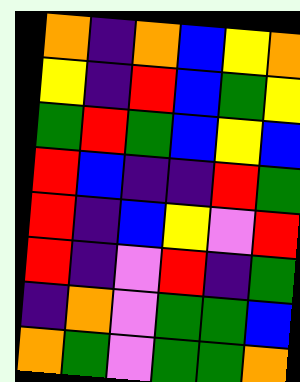[["orange", "indigo", "orange", "blue", "yellow", "orange"], ["yellow", "indigo", "red", "blue", "green", "yellow"], ["green", "red", "green", "blue", "yellow", "blue"], ["red", "blue", "indigo", "indigo", "red", "green"], ["red", "indigo", "blue", "yellow", "violet", "red"], ["red", "indigo", "violet", "red", "indigo", "green"], ["indigo", "orange", "violet", "green", "green", "blue"], ["orange", "green", "violet", "green", "green", "orange"]]